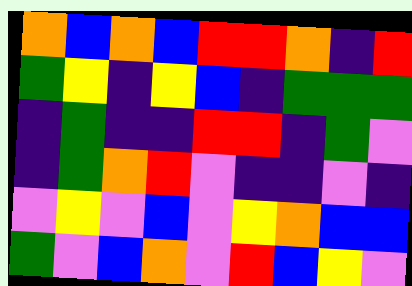[["orange", "blue", "orange", "blue", "red", "red", "orange", "indigo", "red"], ["green", "yellow", "indigo", "yellow", "blue", "indigo", "green", "green", "green"], ["indigo", "green", "indigo", "indigo", "red", "red", "indigo", "green", "violet"], ["indigo", "green", "orange", "red", "violet", "indigo", "indigo", "violet", "indigo"], ["violet", "yellow", "violet", "blue", "violet", "yellow", "orange", "blue", "blue"], ["green", "violet", "blue", "orange", "violet", "red", "blue", "yellow", "violet"]]